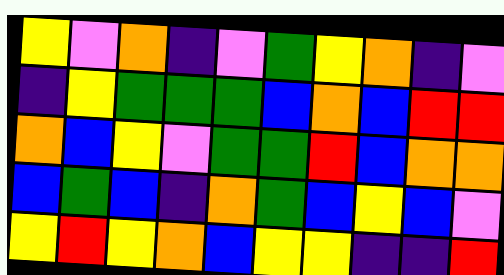[["yellow", "violet", "orange", "indigo", "violet", "green", "yellow", "orange", "indigo", "violet"], ["indigo", "yellow", "green", "green", "green", "blue", "orange", "blue", "red", "red"], ["orange", "blue", "yellow", "violet", "green", "green", "red", "blue", "orange", "orange"], ["blue", "green", "blue", "indigo", "orange", "green", "blue", "yellow", "blue", "violet"], ["yellow", "red", "yellow", "orange", "blue", "yellow", "yellow", "indigo", "indigo", "red"]]